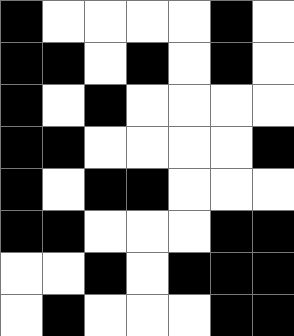[["black", "white", "white", "white", "white", "black", "white"], ["black", "black", "white", "black", "white", "black", "white"], ["black", "white", "black", "white", "white", "white", "white"], ["black", "black", "white", "white", "white", "white", "black"], ["black", "white", "black", "black", "white", "white", "white"], ["black", "black", "white", "white", "white", "black", "black"], ["white", "white", "black", "white", "black", "black", "black"], ["white", "black", "white", "white", "white", "black", "black"]]